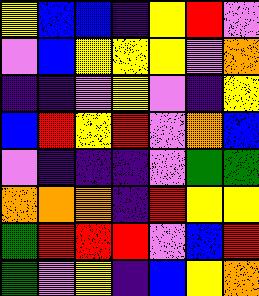[["yellow", "blue", "blue", "indigo", "yellow", "red", "violet"], ["violet", "blue", "yellow", "yellow", "yellow", "violet", "orange"], ["indigo", "indigo", "violet", "yellow", "violet", "indigo", "yellow"], ["blue", "red", "yellow", "red", "violet", "orange", "blue"], ["violet", "indigo", "indigo", "indigo", "violet", "green", "green"], ["orange", "orange", "orange", "indigo", "red", "yellow", "yellow"], ["green", "red", "red", "red", "violet", "blue", "red"], ["green", "violet", "yellow", "indigo", "blue", "yellow", "orange"]]